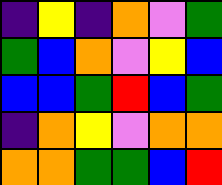[["indigo", "yellow", "indigo", "orange", "violet", "green"], ["green", "blue", "orange", "violet", "yellow", "blue"], ["blue", "blue", "green", "red", "blue", "green"], ["indigo", "orange", "yellow", "violet", "orange", "orange"], ["orange", "orange", "green", "green", "blue", "red"]]